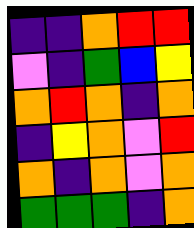[["indigo", "indigo", "orange", "red", "red"], ["violet", "indigo", "green", "blue", "yellow"], ["orange", "red", "orange", "indigo", "orange"], ["indigo", "yellow", "orange", "violet", "red"], ["orange", "indigo", "orange", "violet", "orange"], ["green", "green", "green", "indigo", "orange"]]